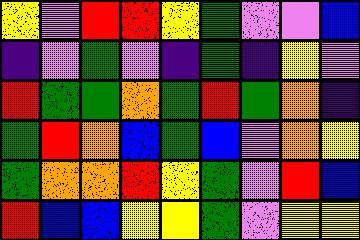[["yellow", "violet", "red", "red", "yellow", "green", "violet", "violet", "blue"], ["indigo", "violet", "green", "violet", "indigo", "green", "indigo", "yellow", "violet"], ["red", "green", "green", "orange", "green", "red", "green", "orange", "indigo"], ["green", "red", "orange", "blue", "green", "blue", "violet", "orange", "yellow"], ["green", "orange", "orange", "red", "yellow", "green", "violet", "red", "blue"], ["red", "blue", "blue", "yellow", "yellow", "green", "violet", "yellow", "yellow"]]